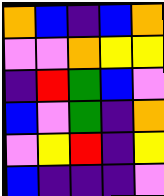[["orange", "blue", "indigo", "blue", "orange"], ["violet", "violet", "orange", "yellow", "yellow"], ["indigo", "red", "green", "blue", "violet"], ["blue", "violet", "green", "indigo", "orange"], ["violet", "yellow", "red", "indigo", "yellow"], ["blue", "indigo", "indigo", "indigo", "violet"]]